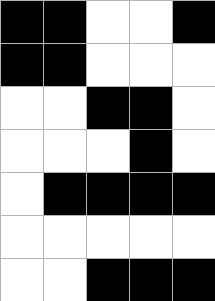[["black", "black", "white", "white", "black"], ["black", "black", "white", "white", "white"], ["white", "white", "black", "black", "white"], ["white", "white", "white", "black", "white"], ["white", "black", "black", "black", "black"], ["white", "white", "white", "white", "white"], ["white", "white", "black", "black", "black"]]